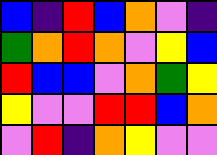[["blue", "indigo", "red", "blue", "orange", "violet", "indigo"], ["green", "orange", "red", "orange", "violet", "yellow", "blue"], ["red", "blue", "blue", "violet", "orange", "green", "yellow"], ["yellow", "violet", "violet", "red", "red", "blue", "orange"], ["violet", "red", "indigo", "orange", "yellow", "violet", "violet"]]